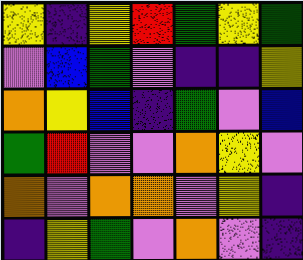[["yellow", "indigo", "yellow", "red", "green", "yellow", "green"], ["violet", "blue", "green", "violet", "indigo", "indigo", "yellow"], ["orange", "yellow", "blue", "indigo", "green", "violet", "blue"], ["green", "red", "violet", "violet", "orange", "yellow", "violet"], ["orange", "violet", "orange", "orange", "violet", "yellow", "indigo"], ["indigo", "yellow", "green", "violet", "orange", "violet", "indigo"]]